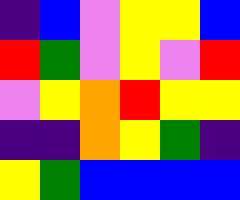[["indigo", "blue", "violet", "yellow", "yellow", "blue"], ["red", "green", "violet", "yellow", "violet", "red"], ["violet", "yellow", "orange", "red", "yellow", "yellow"], ["indigo", "indigo", "orange", "yellow", "green", "indigo"], ["yellow", "green", "blue", "blue", "blue", "blue"]]